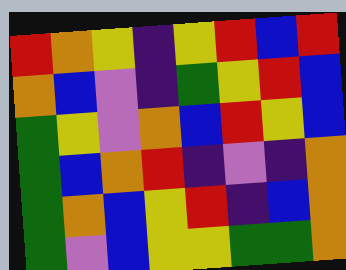[["red", "orange", "yellow", "indigo", "yellow", "red", "blue", "red"], ["orange", "blue", "violet", "indigo", "green", "yellow", "red", "blue"], ["green", "yellow", "violet", "orange", "blue", "red", "yellow", "blue"], ["green", "blue", "orange", "red", "indigo", "violet", "indigo", "orange"], ["green", "orange", "blue", "yellow", "red", "indigo", "blue", "orange"], ["green", "violet", "blue", "yellow", "yellow", "green", "green", "orange"]]